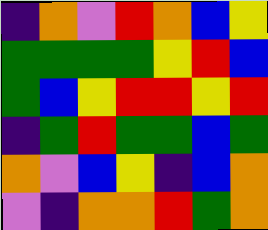[["indigo", "orange", "violet", "red", "orange", "blue", "yellow"], ["green", "green", "green", "green", "yellow", "red", "blue"], ["green", "blue", "yellow", "red", "red", "yellow", "red"], ["indigo", "green", "red", "green", "green", "blue", "green"], ["orange", "violet", "blue", "yellow", "indigo", "blue", "orange"], ["violet", "indigo", "orange", "orange", "red", "green", "orange"]]